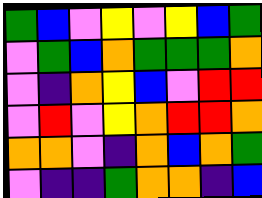[["green", "blue", "violet", "yellow", "violet", "yellow", "blue", "green"], ["violet", "green", "blue", "orange", "green", "green", "green", "orange"], ["violet", "indigo", "orange", "yellow", "blue", "violet", "red", "red"], ["violet", "red", "violet", "yellow", "orange", "red", "red", "orange"], ["orange", "orange", "violet", "indigo", "orange", "blue", "orange", "green"], ["violet", "indigo", "indigo", "green", "orange", "orange", "indigo", "blue"]]